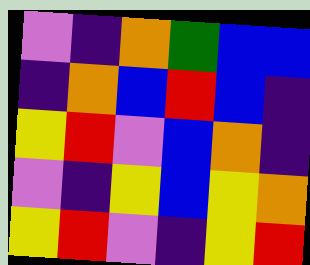[["violet", "indigo", "orange", "green", "blue", "blue"], ["indigo", "orange", "blue", "red", "blue", "indigo"], ["yellow", "red", "violet", "blue", "orange", "indigo"], ["violet", "indigo", "yellow", "blue", "yellow", "orange"], ["yellow", "red", "violet", "indigo", "yellow", "red"]]